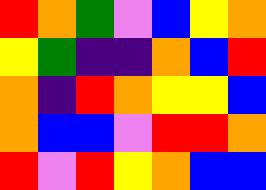[["red", "orange", "green", "violet", "blue", "yellow", "orange"], ["yellow", "green", "indigo", "indigo", "orange", "blue", "red"], ["orange", "indigo", "red", "orange", "yellow", "yellow", "blue"], ["orange", "blue", "blue", "violet", "red", "red", "orange"], ["red", "violet", "red", "yellow", "orange", "blue", "blue"]]